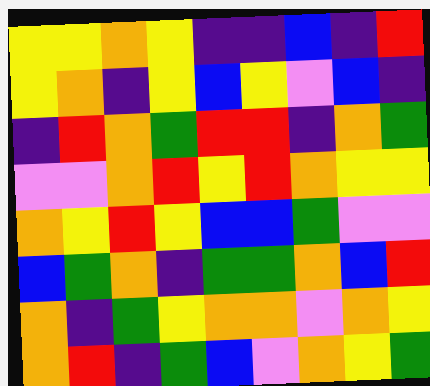[["yellow", "yellow", "orange", "yellow", "indigo", "indigo", "blue", "indigo", "red"], ["yellow", "orange", "indigo", "yellow", "blue", "yellow", "violet", "blue", "indigo"], ["indigo", "red", "orange", "green", "red", "red", "indigo", "orange", "green"], ["violet", "violet", "orange", "red", "yellow", "red", "orange", "yellow", "yellow"], ["orange", "yellow", "red", "yellow", "blue", "blue", "green", "violet", "violet"], ["blue", "green", "orange", "indigo", "green", "green", "orange", "blue", "red"], ["orange", "indigo", "green", "yellow", "orange", "orange", "violet", "orange", "yellow"], ["orange", "red", "indigo", "green", "blue", "violet", "orange", "yellow", "green"]]